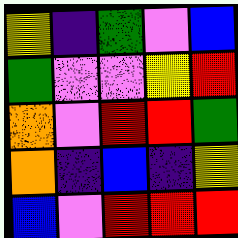[["yellow", "indigo", "green", "violet", "blue"], ["green", "violet", "violet", "yellow", "red"], ["orange", "violet", "red", "red", "green"], ["orange", "indigo", "blue", "indigo", "yellow"], ["blue", "violet", "red", "red", "red"]]